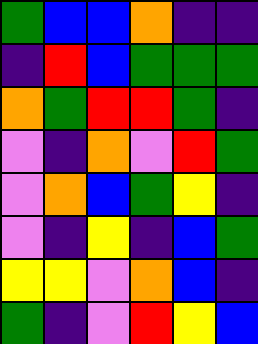[["green", "blue", "blue", "orange", "indigo", "indigo"], ["indigo", "red", "blue", "green", "green", "green"], ["orange", "green", "red", "red", "green", "indigo"], ["violet", "indigo", "orange", "violet", "red", "green"], ["violet", "orange", "blue", "green", "yellow", "indigo"], ["violet", "indigo", "yellow", "indigo", "blue", "green"], ["yellow", "yellow", "violet", "orange", "blue", "indigo"], ["green", "indigo", "violet", "red", "yellow", "blue"]]